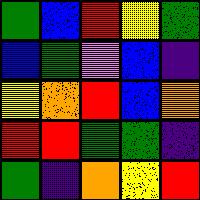[["green", "blue", "red", "yellow", "green"], ["blue", "green", "violet", "blue", "indigo"], ["yellow", "orange", "red", "blue", "orange"], ["red", "red", "green", "green", "indigo"], ["green", "indigo", "orange", "yellow", "red"]]